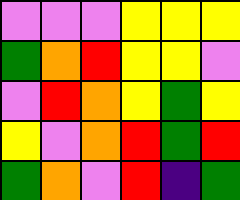[["violet", "violet", "violet", "yellow", "yellow", "yellow"], ["green", "orange", "red", "yellow", "yellow", "violet"], ["violet", "red", "orange", "yellow", "green", "yellow"], ["yellow", "violet", "orange", "red", "green", "red"], ["green", "orange", "violet", "red", "indigo", "green"]]